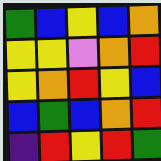[["green", "blue", "yellow", "blue", "orange"], ["yellow", "yellow", "violet", "orange", "red"], ["yellow", "orange", "red", "yellow", "blue"], ["blue", "green", "blue", "orange", "red"], ["indigo", "red", "yellow", "red", "green"]]